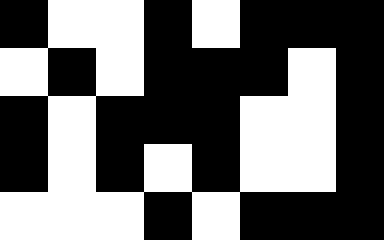[["black", "white", "white", "black", "white", "black", "black", "black"], ["white", "black", "white", "black", "black", "black", "white", "black"], ["black", "white", "black", "black", "black", "white", "white", "black"], ["black", "white", "black", "white", "black", "white", "white", "black"], ["white", "white", "white", "black", "white", "black", "black", "black"]]